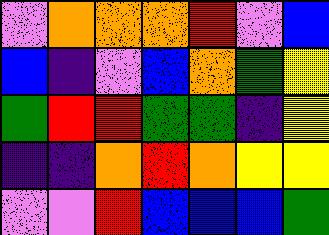[["violet", "orange", "orange", "orange", "red", "violet", "blue"], ["blue", "indigo", "violet", "blue", "orange", "green", "yellow"], ["green", "red", "red", "green", "green", "indigo", "yellow"], ["indigo", "indigo", "orange", "red", "orange", "yellow", "yellow"], ["violet", "violet", "red", "blue", "blue", "blue", "green"]]